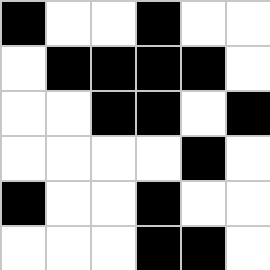[["black", "white", "white", "black", "white", "white"], ["white", "black", "black", "black", "black", "white"], ["white", "white", "black", "black", "white", "black"], ["white", "white", "white", "white", "black", "white"], ["black", "white", "white", "black", "white", "white"], ["white", "white", "white", "black", "black", "white"]]